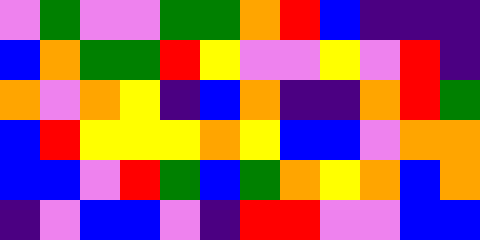[["violet", "green", "violet", "violet", "green", "green", "orange", "red", "blue", "indigo", "indigo", "indigo"], ["blue", "orange", "green", "green", "red", "yellow", "violet", "violet", "yellow", "violet", "red", "indigo"], ["orange", "violet", "orange", "yellow", "indigo", "blue", "orange", "indigo", "indigo", "orange", "red", "green"], ["blue", "red", "yellow", "yellow", "yellow", "orange", "yellow", "blue", "blue", "violet", "orange", "orange"], ["blue", "blue", "violet", "red", "green", "blue", "green", "orange", "yellow", "orange", "blue", "orange"], ["indigo", "violet", "blue", "blue", "violet", "indigo", "red", "red", "violet", "violet", "blue", "blue"]]